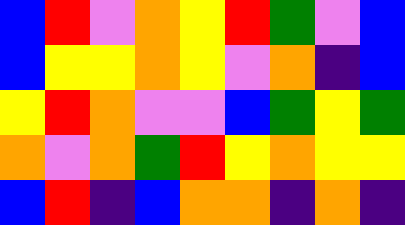[["blue", "red", "violet", "orange", "yellow", "red", "green", "violet", "blue"], ["blue", "yellow", "yellow", "orange", "yellow", "violet", "orange", "indigo", "blue"], ["yellow", "red", "orange", "violet", "violet", "blue", "green", "yellow", "green"], ["orange", "violet", "orange", "green", "red", "yellow", "orange", "yellow", "yellow"], ["blue", "red", "indigo", "blue", "orange", "orange", "indigo", "orange", "indigo"]]